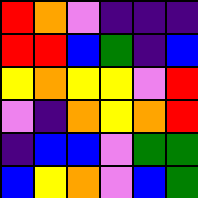[["red", "orange", "violet", "indigo", "indigo", "indigo"], ["red", "red", "blue", "green", "indigo", "blue"], ["yellow", "orange", "yellow", "yellow", "violet", "red"], ["violet", "indigo", "orange", "yellow", "orange", "red"], ["indigo", "blue", "blue", "violet", "green", "green"], ["blue", "yellow", "orange", "violet", "blue", "green"]]